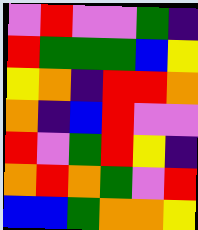[["violet", "red", "violet", "violet", "green", "indigo"], ["red", "green", "green", "green", "blue", "yellow"], ["yellow", "orange", "indigo", "red", "red", "orange"], ["orange", "indigo", "blue", "red", "violet", "violet"], ["red", "violet", "green", "red", "yellow", "indigo"], ["orange", "red", "orange", "green", "violet", "red"], ["blue", "blue", "green", "orange", "orange", "yellow"]]